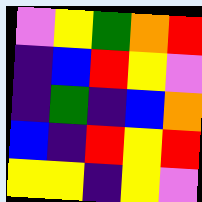[["violet", "yellow", "green", "orange", "red"], ["indigo", "blue", "red", "yellow", "violet"], ["indigo", "green", "indigo", "blue", "orange"], ["blue", "indigo", "red", "yellow", "red"], ["yellow", "yellow", "indigo", "yellow", "violet"]]